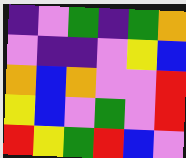[["indigo", "violet", "green", "indigo", "green", "orange"], ["violet", "indigo", "indigo", "violet", "yellow", "blue"], ["orange", "blue", "orange", "violet", "violet", "red"], ["yellow", "blue", "violet", "green", "violet", "red"], ["red", "yellow", "green", "red", "blue", "violet"]]